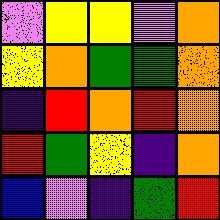[["violet", "yellow", "yellow", "violet", "orange"], ["yellow", "orange", "green", "green", "orange"], ["indigo", "red", "orange", "red", "orange"], ["red", "green", "yellow", "indigo", "orange"], ["blue", "violet", "indigo", "green", "red"]]